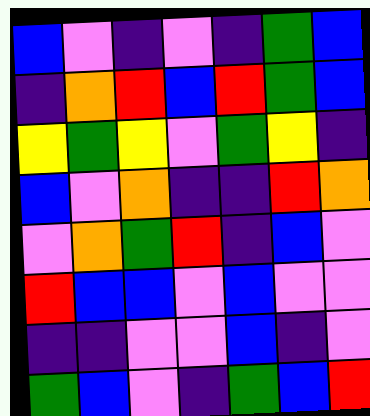[["blue", "violet", "indigo", "violet", "indigo", "green", "blue"], ["indigo", "orange", "red", "blue", "red", "green", "blue"], ["yellow", "green", "yellow", "violet", "green", "yellow", "indigo"], ["blue", "violet", "orange", "indigo", "indigo", "red", "orange"], ["violet", "orange", "green", "red", "indigo", "blue", "violet"], ["red", "blue", "blue", "violet", "blue", "violet", "violet"], ["indigo", "indigo", "violet", "violet", "blue", "indigo", "violet"], ["green", "blue", "violet", "indigo", "green", "blue", "red"]]